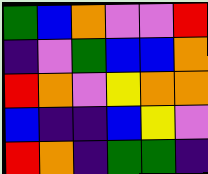[["green", "blue", "orange", "violet", "violet", "red"], ["indigo", "violet", "green", "blue", "blue", "orange"], ["red", "orange", "violet", "yellow", "orange", "orange"], ["blue", "indigo", "indigo", "blue", "yellow", "violet"], ["red", "orange", "indigo", "green", "green", "indigo"]]